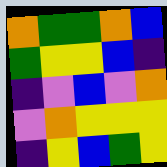[["orange", "green", "green", "orange", "blue"], ["green", "yellow", "yellow", "blue", "indigo"], ["indigo", "violet", "blue", "violet", "orange"], ["violet", "orange", "yellow", "yellow", "yellow"], ["indigo", "yellow", "blue", "green", "yellow"]]